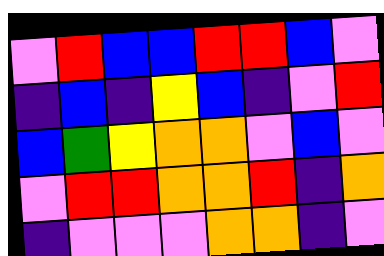[["violet", "red", "blue", "blue", "red", "red", "blue", "violet"], ["indigo", "blue", "indigo", "yellow", "blue", "indigo", "violet", "red"], ["blue", "green", "yellow", "orange", "orange", "violet", "blue", "violet"], ["violet", "red", "red", "orange", "orange", "red", "indigo", "orange"], ["indigo", "violet", "violet", "violet", "orange", "orange", "indigo", "violet"]]